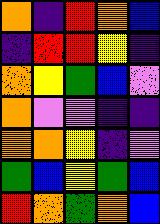[["orange", "indigo", "red", "orange", "blue"], ["indigo", "red", "red", "yellow", "indigo"], ["orange", "yellow", "green", "blue", "violet"], ["orange", "violet", "violet", "indigo", "indigo"], ["orange", "orange", "yellow", "indigo", "violet"], ["green", "blue", "yellow", "green", "blue"], ["red", "orange", "green", "orange", "blue"]]